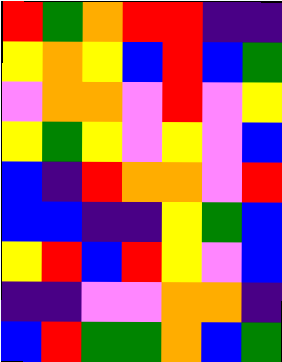[["red", "green", "orange", "red", "red", "indigo", "indigo"], ["yellow", "orange", "yellow", "blue", "red", "blue", "green"], ["violet", "orange", "orange", "violet", "red", "violet", "yellow"], ["yellow", "green", "yellow", "violet", "yellow", "violet", "blue"], ["blue", "indigo", "red", "orange", "orange", "violet", "red"], ["blue", "blue", "indigo", "indigo", "yellow", "green", "blue"], ["yellow", "red", "blue", "red", "yellow", "violet", "blue"], ["indigo", "indigo", "violet", "violet", "orange", "orange", "indigo"], ["blue", "red", "green", "green", "orange", "blue", "green"]]